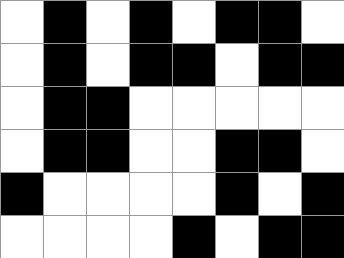[["white", "black", "white", "black", "white", "black", "black", "white"], ["white", "black", "white", "black", "black", "white", "black", "black"], ["white", "black", "black", "white", "white", "white", "white", "white"], ["white", "black", "black", "white", "white", "black", "black", "white"], ["black", "white", "white", "white", "white", "black", "white", "black"], ["white", "white", "white", "white", "black", "white", "black", "black"]]